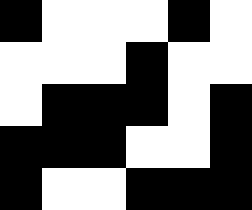[["black", "white", "white", "white", "black", "white"], ["white", "white", "white", "black", "white", "white"], ["white", "black", "black", "black", "white", "black"], ["black", "black", "black", "white", "white", "black"], ["black", "white", "white", "black", "black", "black"]]